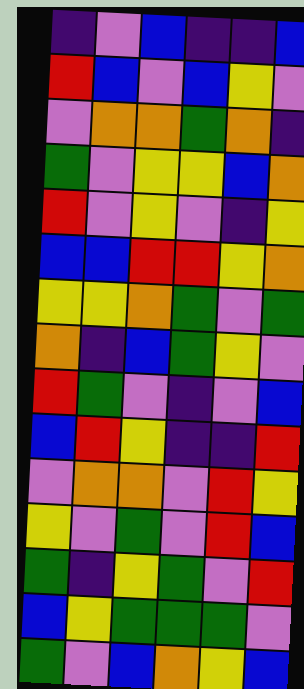[["indigo", "violet", "blue", "indigo", "indigo", "blue"], ["red", "blue", "violet", "blue", "yellow", "violet"], ["violet", "orange", "orange", "green", "orange", "indigo"], ["green", "violet", "yellow", "yellow", "blue", "orange"], ["red", "violet", "yellow", "violet", "indigo", "yellow"], ["blue", "blue", "red", "red", "yellow", "orange"], ["yellow", "yellow", "orange", "green", "violet", "green"], ["orange", "indigo", "blue", "green", "yellow", "violet"], ["red", "green", "violet", "indigo", "violet", "blue"], ["blue", "red", "yellow", "indigo", "indigo", "red"], ["violet", "orange", "orange", "violet", "red", "yellow"], ["yellow", "violet", "green", "violet", "red", "blue"], ["green", "indigo", "yellow", "green", "violet", "red"], ["blue", "yellow", "green", "green", "green", "violet"], ["green", "violet", "blue", "orange", "yellow", "blue"]]